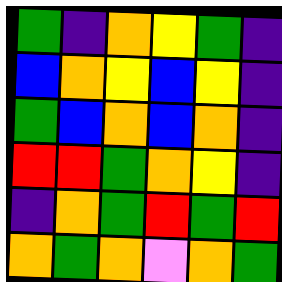[["green", "indigo", "orange", "yellow", "green", "indigo"], ["blue", "orange", "yellow", "blue", "yellow", "indigo"], ["green", "blue", "orange", "blue", "orange", "indigo"], ["red", "red", "green", "orange", "yellow", "indigo"], ["indigo", "orange", "green", "red", "green", "red"], ["orange", "green", "orange", "violet", "orange", "green"]]